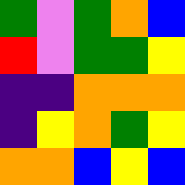[["green", "violet", "green", "orange", "blue"], ["red", "violet", "green", "green", "yellow"], ["indigo", "indigo", "orange", "orange", "orange"], ["indigo", "yellow", "orange", "green", "yellow"], ["orange", "orange", "blue", "yellow", "blue"]]